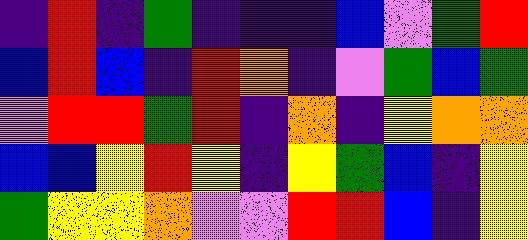[["indigo", "red", "indigo", "green", "indigo", "indigo", "indigo", "blue", "violet", "green", "red"], ["blue", "red", "blue", "indigo", "red", "orange", "indigo", "violet", "green", "blue", "green"], ["violet", "red", "red", "green", "red", "indigo", "orange", "indigo", "yellow", "orange", "orange"], ["blue", "blue", "yellow", "red", "yellow", "indigo", "yellow", "green", "blue", "indigo", "yellow"], ["green", "yellow", "yellow", "orange", "violet", "violet", "red", "red", "blue", "indigo", "yellow"]]